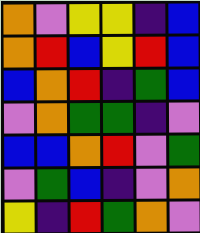[["orange", "violet", "yellow", "yellow", "indigo", "blue"], ["orange", "red", "blue", "yellow", "red", "blue"], ["blue", "orange", "red", "indigo", "green", "blue"], ["violet", "orange", "green", "green", "indigo", "violet"], ["blue", "blue", "orange", "red", "violet", "green"], ["violet", "green", "blue", "indigo", "violet", "orange"], ["yellow", "indigo", "red", "green", "orange", "violet"]]